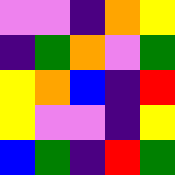[["violet", "violet", "indigo", "orange", "yellow"], ["indigo", "green", "orange", "violet", "green"], ["yellow", "orange", "blue", "indigo", "red"], ["yellow", "violet", "violet", "indigo", "yellow"], ["blue", "green", "indigo", "red", "green"]]